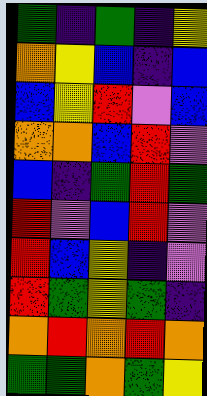[["green", "indigo", "green", "indigo", "yellow"], ["orange", "yellow", "blue", "indigo", "blue"], ["blue", "yellow", "red", "violet", "blue"], ["orange", "orange", "blue", "red", "violet"], ["blue", "indigo", "green", "red", "green"], ["red", "violet", "blue", "red", "violet"], ["red", "blue", "yellow", "indigo", "violet"], ["red", "green", "yellow", "green", "indigo"], ["orange", "red", "orange", "red", "orange"], ["green", "green", "orange", "green", "yellow"]]